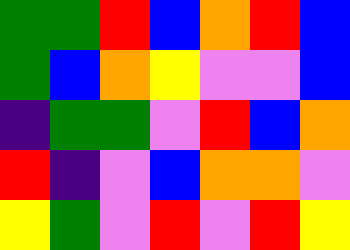[["green", "green", "red", "blue", "orange", "red", "blue"], ["green", "blue", "orange", "yellow", "violet", "violet", "blue"], ["indigo", "green", "green", "violet", "red", "blue", "orange"], ["red", "indigo", "violet", "blue", "orange", "orange", "violet"], ["yellow", "green", "violet", "red", "violet", "red", "yellow"]]